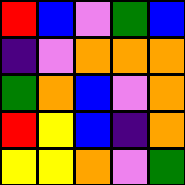[["red", "blue", "violet", "green", "blue"], ["indigo", "violet", "orange", "orange", "orange"], ["green", "orange", "blue", "violet", "orange"], ["red", "yellow", "blue", "indigo", "orange"], ["yellow", "yellow", "orange", "violet", "green"]]